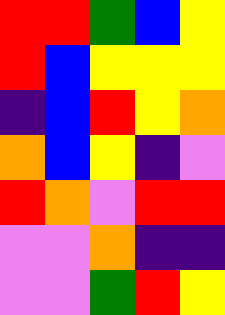[["red", "red", "green", "blue", "yellow"], ["red", "blue", "yellow", "yellow", "yellow"], ["indigo", "blue", "red", "yellow", "orange"], ["orange", "blue", "yellow", "indigo", "violet"], ["red", "orange", "violet", "red", "red"], ["violet", "violet", "orange", "indigo", "indigo"], ["violet", "violet", "green", "red", "yellow"]]